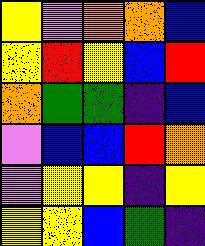[["yellow", "violet", "orange", "orange", "blue"], ["yellow", "red", "yellow", "blue", "red"], ["orange", "green", "green", "indigo", "blue"], ["violet", "blue", "blue", "red", "orange"], ["violet", "yellow", "yellow", "indigo", "yellow"], ["yellow", "yellow", "blue", "green", "indigo"]]